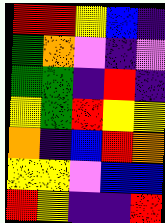[["red", "red", "yellow", "blue", "indigo"], ["green", "orange", "violet", "indigo", "violet"], ["green", "green", "indigo", "red", "indigo"], ["yellow", "green", "red", "yellow", "yellow"], ["orange", "indigo", "blue", "red", "orange"], ["yellow", "yellow", "violet", "blue", "blue"], ["red", "yellow", "indigo", "indigo", "red"]]